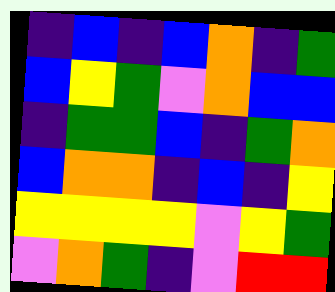[["indigo", "blue", "indigo", "blue", "orange", "indigo", "green"], ["blue", "yellow", "green", "violet", "orange", "blue", "blue"], ["indigo", "green", "green", "blue", "indigo", "green", "orange"], ["blue", "orange", "orange", "indigo", "blue", "indigo", "yellow"], ["yellow", "yellow", "yellow", "yellow", "violet", "yellow", "green"], ["violet", "orange", "green", "indigo", "violet", "red", "red"]]